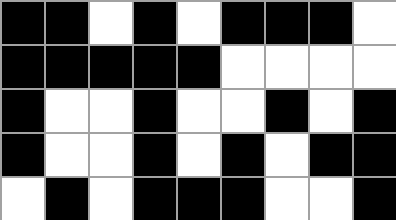[["black", "black", "white", "black", "white", "black", "black", "black", "white"], ["black", "black", "black", "black", "black", "white", "white", "white", "white"], ["black", "white", "white", "black", "white", "white", "black", "white", "black"], ["black", "white", "white", "black", "white", "black", "white", "black", "black"], ["white", "black", "white", "black", "black", "black", "white", "white", "black"]]